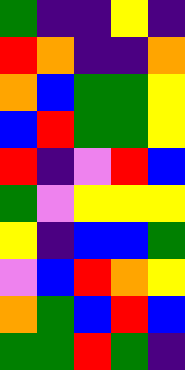[["green", "indigo", "indigo", "yellow", "indigo"], ["red", "orange", "indigo", "indigo", "orange"], ["orange", "blue", "green", "green", "yellow"], ["blue", "red", "green", "green", "yellow"], ["red", "indigo", "violet", "red", "blue"], ["green", "violet", "yellow", "yellow", "yellow"], ["yellow", "indigo", "blue", "blue", "green"], ["violet", "blue", "red", "orange", "yellow"], ["orange", "green", "blue", "red", "blue"], ["green", "green", "red", "green", "indigo"]]